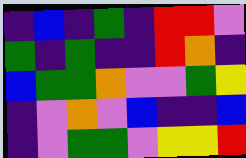[["indigo", "blue", "indigo", "green", "indigo", "red", "red", "violet"], ["green", "indigo", "green", "indigo", "indigo", "red", "orange", "indigo"], ["blue", "green", "green", "orange", "violet", "violet", "green", "yellow"], ["indigo", "violet", "orange", "violet", "blue", "indigo", "indigo", "blue"], ["indigo", "violet", "green", "green", "violet", "yellow", "yellow", "red"]]